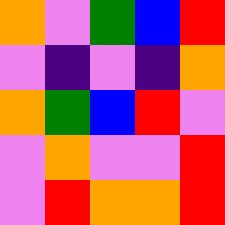[["orange", "violet", "green", "blue", "red"], ["violet", "indigo", "violet", "indigo", "orange"], ["orange", "green", "blue", "red", "violet"], ["violet", "orange", "violet", "violet", "red"], ["violet", "red", "orange", "orange", "red"]]